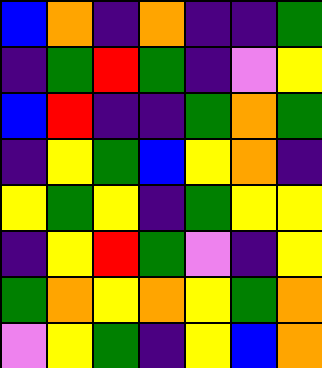[["blue", "orange", "indigo", "orange", "indigo", "indigo", "green"], ["indigo", "green", "red", "green", "indigo", "violet", "yellow"], ["blue", "red", "indigo", "indigo", "green", "orange", "green"], ["indigo", "yellow", "green", "blue", "yellow", "orange", "indigo"], ["yellow", "green", "yellow", "indigo", "green", "yellow", "yellow"], ["indigo", "yellow", "red", "green", "violet", "indigo", "yellow"], ["green", "orange", "yellow", "orange", "yellow", "green", "orange"], ["violet", "yellow", "green", "indigo", "yellow", "blue", "orange"]]